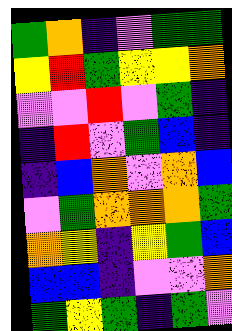[["green", "orange", "indigo", "violet", "green", "green"], ["yellow", "red", "green", "yellow", "yellow", "orange"], ["violet", "violet", "red", "violet", "green", "indigo"], ["indigo", "red", "violet", "green", "blue", "indigo"], ["indigo", "blue", "orange", "violet", "orange", "blue"], ["violet", "green", "orange", "orange", "orange", "green"], ["orange", "yellow", "indigo", "yellow", "green", "blue"], ["blue", "blue", "indigo", "violet", "violet", "orange"], ["green", "yellow", "green", "indigo", "green", "violet"]]